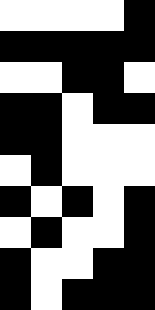[["white", "white", "white", "white", "black"], ["black", "black", "black", "black", "black"], ["white", "white", "black", "black", "white"], ["black", "black", "white", "black", "black"], ["black", "black", "white", "white", "white"], ["white", "black", "white", "white", "white"], ["black", "white", "black", "white", "black"], ["white", "black", "white", "white", "black"], ["black", "white", "white", "black", "black"], ["black", "white", "black", "black", "black"]]